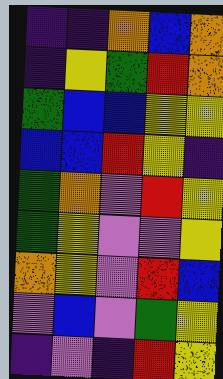[["indigo", "indigo", "orange", "blue", "orange"], ["indigo", "yellow", "green", "red", "orange"], ["green", "blue", "blue", "yellow", "yellow"], ["blue", "blue", "red", "yellow", "indigo"], ["green", "orange", "violet", "red", "yellow"], ["green", "yellow", "violet", "violet", "yellow"], ["orange", "yellow", "violet", "red", "blue"], ["violet", "blue", "violet", "green", "yellow"], ["indigo", "violet", "indigo", "red", "yellow"]]